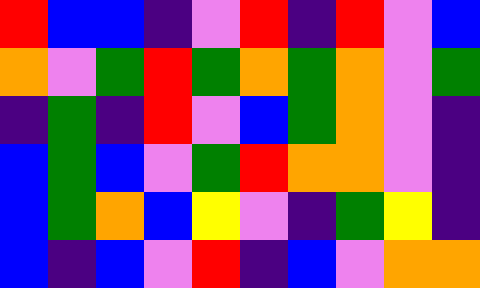[["red", "blue", "blue", "indigo", "violet", "red", "indigo", "red", "violet", "blue"], ["orange", "violet", "green", "red", "green", "orange", "green", "orange", "violet", "green"], ["indigo", "green", "indigo", "red", "violet", "blue", "green", "orange", "violet", "indigo"], ["blue", "green", "blue", "violet", "green", "red", "orange", "orange", "violet", "indigo"], ["blue", "green", "orange", "blue", "yellow", "violet", "indigo", "green", "yellow", "indigo"], ["blue", "indigo", "blue", "violet", "red", "indigo", "blue", "violet", "orange", "orange"]]